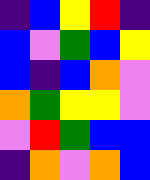[["indigo", "blue", "yellow", "red", "indigo"], ["blue", "violet", "green", "blue", "yellow"], ["blue", "indigo", "blue", "orange", "violet"], ["orange", "green", "yellow", "yellow", "violet"], ["violet", "red", "green", "blue", "blue"], ["indigo", "orange", "violet", "orange", "blue"]]